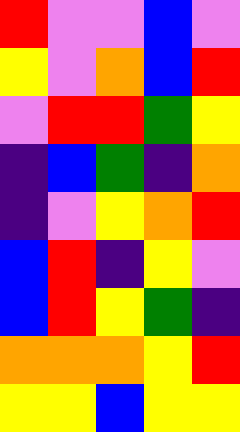[["red", "violet", "violet", "blue", "violet"], ["yellow", "violet", "orange", "blue", "red"], ["violet", "red", "red", "green", "yellow"], ["indigo", "blue", "green", "indigo", "orange"], ["indigo", "violet", "yellow", "orange", "red"], ["blue", "red", "indigo", "yellow", "violet"], ["blue", "red", "yellow", "green", "indigo"], ["orange", "orange", "orange", "yellow", "red"], ["yellow", "yellow", "blue", "yellow", "yellow"]]